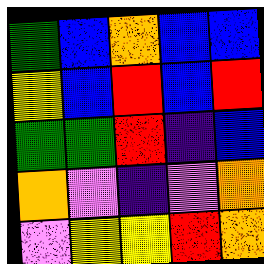[["green", "blue", "orange", "blue", "blue"], ["yellow", "blue", "red", "blue", "red"], ["green", "green", "red", "indigo", "blue"], ["orange", "violet", "indigo", "violet", "orange"], ["violet", "yellow", "yellow", "red", "orange"]]